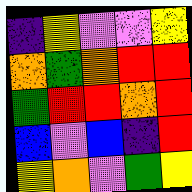[["indigo", "yellow", "violet", "violet", "yellow"], ["orange", "green", "orange", "red", "red"], ["green", "red", "red", "orange", "red"], ["blue", "violet", "blue", "indigo", "red"], ["yellow", "orange", "violet", "green", "yellow"]]